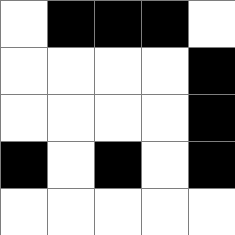[["white", "black", "black", "black", "white"], ["white", "white", "white", "white", "black"], ["white", "white", "white", "white", "black"], ["black", "white", "black", "white", "black"], ["white", "white", "white", "white", "white"]]